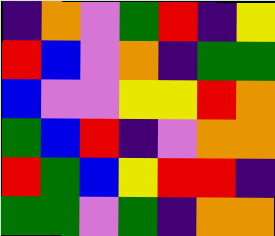[["indigo", "orange", "violet", "green", "red", "indigo", "yellow"], ["red", "blue", "violet", "orange", "indigo", "green", "green"], ["blue", "violet", "violet", "yellow", "yellow", "red", "orange"], ["green", "blue", "red", "indigo", "violet", "orange", "orange"], ["red", "green", "blue", "yellow", "red", "red", "indigo"], ["green", "green", "violet", "green", "indigo", "orange", "orange"]]